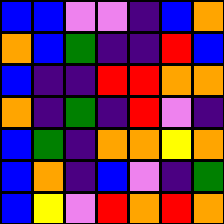[["blue", "blue", "violet", "violet", "indigo", "blue", "orange"], ["orange", "blue", "green", "indigo", "indigo", "red", "blue"], ["blue", "indigo", "indigo", "red", "red", "orange", "orange"], ["orange", "indigo", "green", "indigo", "red", "violet", "indigo"], ["blue", "green", "indigo", "orange", "orange", "yellow", "orange"], ["blue", "orange", "indigo", "blue", "violet", "indigo", "green"], ["blue", "yellow", "violet", "red", "orange", "red", "orange"]]